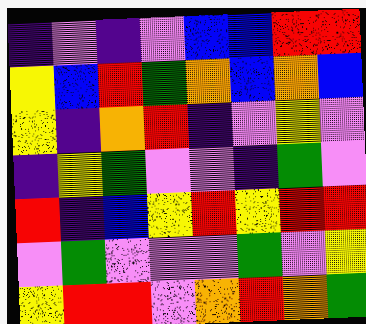[["indigo", "violet", "indigo", "violet", "blue", "blue", "red", "red"], ["yellow", "blue", "red", "green", "orange", "blue", "orange", "blue"], ["yellow", "indigo", "orange", "red", "indigo", "violet", "yellow", "violet"], ["indigo", "yellow", "green", "violet", "violet", "indigo", "green", "violet"], ["red", "indigo", "blue", "yellow", "red", "yellow", "red", "red"], ["violet", "green", "violet", "violet", "violet", "green", "violet", "yellow"], ["yellow", "red", "red", "violet", "orange", "red", "orange", "green"]]